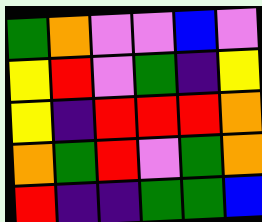[["green", "orange", "violet", "violet", "blue", "violet"], ["yellow", "red", "violet", "green", "indigo", "yellow"], ["yellow", "indigo", "red", "red", "red", "orange"], ["orange", "green", "red", "violet", "green", "orange"], ["red", "indigo", "indigo", "green", "green", "blue"]]